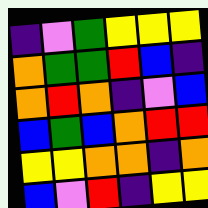[["indigo", "violet", "green", "yellow", "yellow", "yellow"], ["orange", "green", "green", "red", "blue", "indigo"], ["orange", "red", "orange", "indigo", "violet", "blue"], ["blue", "green", "blue", "orange", "red", "red"], ["yellow", "yellow", "orange", "orange", "indigo", "orange"], ["blue", "violet", "red", "indigo", "yellow", "yellow"]]